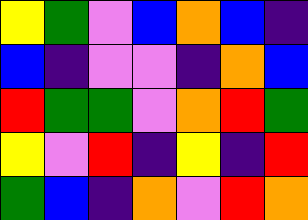[["yellow", "green", "violet", "blue", "orange", "blue", "indigo"], ["blue", "indigo", "violet", "violet", "indigo", "orange", "blue"], ["red", "green", "green", "violet", "orange", "red", "green"], ["yellow", "violet", "red", "indigo", "yellow", "indigo", "red"], ["green", "blue", "indigo", "orange", "violet", "red", "orange"]]